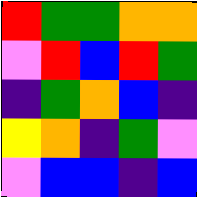[["red", "green", "green", "orange", "orange"], ["violet", "red", "blue", "red", "green"], ["indigo", "green", "orange", "blue", "indigo"], ["yellow", "orange", "indigo", "green", "violet"], ["violet", "blue", "blue", "indigo", "blue"]]